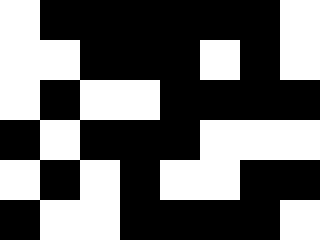[["white", "black", "black", "black", "black", "black", "black", "white"], ["white", "white", "black", "black", "black", "white", "black", "white"], ["white", "black", "white", "white", "black", "black", "black", "black"], ["black", "white", "black", "black", "black", "white", "white", "white"], ["white", "black", "white", "black", "white", "white", "black", "black"], ["black", "white", "white", "black", "black", "black", "black", "white"]]